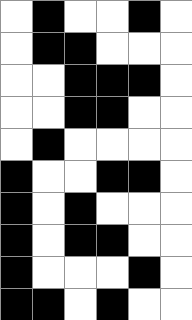[["white", "black", "white", "white", "black", "white"], ["white", "black", "black", "white", "white", "white"], ["white", "white", "black", "black", "black", "white"], ["white", "white", "black", "black", "white", "white"], ["white", "black", "white", "white", "white", "white"], ["black", "white", "white", "black", "black", "white"], ["black", "white", "black", "white", "white", "white"], ["black", "white", "black", "black", "white", "white"], ["black", "white", "white", "white", "black", "white"], ["black", "black", "white", "black", "white", "white"]]